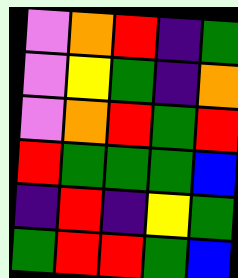[["violet", "orange", "red", "indigo", "green"], ["violet", "yellow", "green", "indigo", "orange"], ["violet", "orange", "red", "green", "red"], ["red", "green", "green", "green", "blue"], ["indigo", "red", "indigo", "yellow", "green"], ["green", "red", "red", "green", "blue"]]